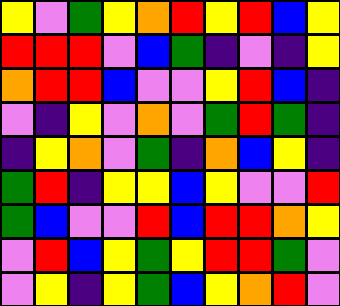[["yellow", "violet", "green", "yellow", "orange", "red", "yellow", "red", "blue", "yellow"], ["red", "red", "red", "violet", "blue", "green", "indigo", "violet", "indigo", "yellow"], ["orange", "red", "red", "blue", "violet", "violet", "yellow", "red", "blue", "indigo"], ["violet", "indigo", "yellow", "violet", "orange", "violet", "green", "red", "green", "indigo"], ["indigo", "yellow", "orange", "violet", "green", "indigo", "orange", "blue", "yellow", "indigo"], ["green", "red", "indigo", "yellow", "yellow", "blue", "yellow", "violet", "violet", "red"], ["green", "blue", "violet", "violet", "red", "blue", "red", "red", "orange", "yellow"], ["violet", "red", "blue", "yellow", "green", "yellow", "red", "red", "green", "violet"], ["violet", "yellow", "indigo", "yellow", "green", "blue", "yellow", "orange", "red", "violet"]]